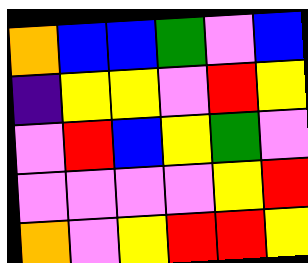[["orange", "blue", "blue", "green", "violet", "blue"], ["indigo", "yellow", "yellow", "violet", "red", "yellow"], ["violet", "red", "blue", "yellow", "green", "violet"], ["violet", "violet", "violet", "violet", "yellow", "red"], ["orange", "violet", "yellow", "red", "red", "yellow"]]